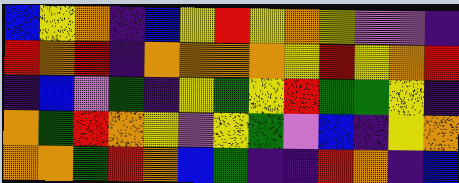[["blue", "yellow", "orange", "indigo", "blue", "yellow", "red", "yellow", "orange", "yellow", "violet", "violet", "indigo"], ["red", "orange", "red", "indigo", "orange", "orange", "orange", "orange", "yellow", "red", "yellow", "orange", "red"], ["indigo", "blue", "violet", "green", "indigo", "yellow", "green", "yellow", "red", "green", "green", "yellow", "indigo"], ["orange", "green", "red", "orange", "yellow", "violet", "yellow", "green", "violet", "blue", "indigo", "yellow", "orange"], ["orange", "orange", "green", "red", "orange", "blue", "green", "indigo", "indigo", "red", "orange", "indigo", "blue"]]